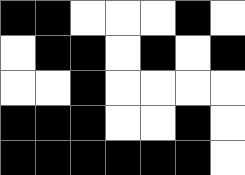[["black", "black", "white", "white", "white", "black", "white"], ["white", "black", "black", "white", "black", "white", "black"], ["white", "white", "black", "white", "white", "white", "white"], ["black", "black", "black", "white", "white", "black", "white"], ["black", "black", "black", "black", "black", "black", "white"]]